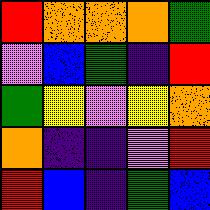[["red", "orange", "orange", "orange", "green"], ["violet", "blue", "green", "indigo", "red"], ["green", "yellow", "violet", "yellow", "orange"], ["orange", "indigo", "indigo", "violet", "red"], ["red", "blue", "indigo", "green", "blue"]]